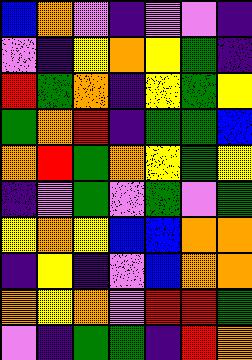[["blue", "orange", "violet", "indigo", "violet", "violet", "indigo"], ["violet", "indigo", "yellow", "orange", "yellow", "green", "indigo"], ["red", "green", "orange", "indigo", "yellow", "green", "yellow"], ["green", "orange", "red", "indigo", "green", "green", "blue"], ["orange", "red", "green", "orange", "yellow", "green", "yellow"], ["indigo", "violet", "green", "violet", "green", "violet", "green"], ["yellow", "orange", "yellow", "blue", "blue", "orange", "orange"], ["indigo", "yellow", "indigo", "violet", "blue", "orange", "orange"], ["orange", "yellow", "orange", "violet", "red", "red", "green"], ["violet", "indigo", "green", "green", "indigo", "red", "orange"]]